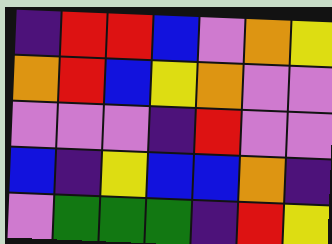[["indigo", "red", "red", "blue", "violet", "orange", "yellow"], ["orange", "red", "blue", "yellow", "orange", "violet", "violet"], ["violet", "violet", "violet", "indigo", "red", "violet", "violet"], ["blue", "indigo", "yellow", "blue", "blue", "orange", "indigo"], ["violet", "green", "green", "green", "indigo", "red", "yellow"]]